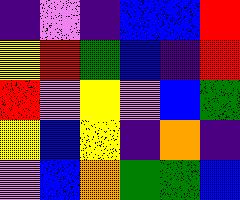[["indigo", "violet", "indigo", "blue", "blue", "red"], ["yellow", "red", "green", "blue", "indigo", "red"], ["red", "violet", "yellow", "violet", "blue", "green"], ["yellow", "blue", "yellow", "indigo", "orange", "indigo"], ["violet", "blue", "orange", "green", "green", "blue"]]